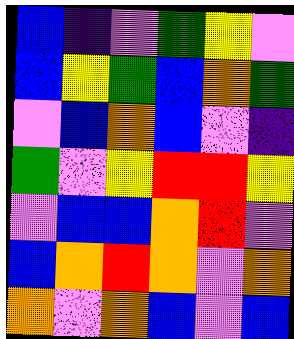[["blue", "indigo", "violet", "green", "yellow", "violet"], ["blue", "yellow", "green", "blue", "orange", "green"], ["violet", "blue", "orange", "blue", "violet", "indigo"], ["green", "violet", "yellow", "red", "red", "yellow"], ["violet", "blue", "blue", "orange", "red", "violet"], ["blue", "orange", "red", "orange", "violet", "orange"], ["orange", "violet", "orange", "blue", "violet", "blue"]]